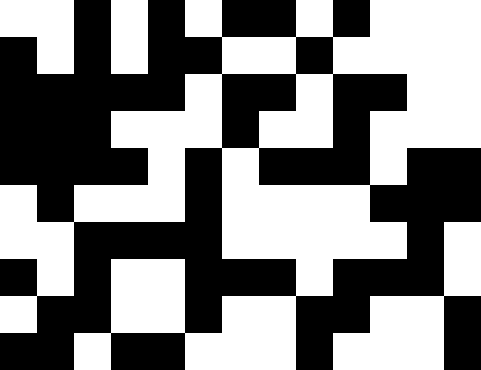[["white", "white", "black", "white", "black", "white", "black", "black", "white", "black", "white", "white", "white"], ["black", "white", "black", "white", "black", "black", "white", "white", "black", "white", "white", "white", "white"], ["black", "black", "black", "black", "black", "white", "black", "black", "white", "black", "black", "white", "white"], ["black", "black", "black", "white", "white", "white", "black", "white", "white", "black", "white", "white", "white"], ["black", "black", "black", "black", "white", "black", "white", "black", "black", "black", "white", "black", "black"], ["white", "black", "white", "white", "white", "black", "white", "white", "white", "white", "black", "black", "black"], ["white", "white", "black", "black", "black", "black", "white", "white", "white", "white", "white", "black", "white"], ["black", "white", "black", "white", "white", "black", "black", "black", "white", "black", "black", "black", "white"], ["white", "black", "black", "white", "white", "black", "white", "white", "black", "black", "white", "white", "black"], ["black", "black", "white", "black", "black", "white", "white", "white", "black", "white", "white", "white", "black"]]